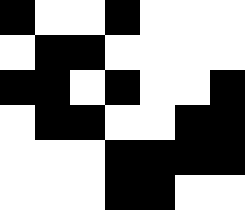[["black", "white", "white", "black", "white", "white", "white"], ["white", "black", "black", "white", "white", "white", "white"], ["black", "black", "white", "black", "white", "white", "black"], ["white", "black", "black", "white", "white", "black", "black"], ["white", "white", "white", "black", "black", "black", "black"], ["white", "white", "white", "black", "black", "white", "white"]]